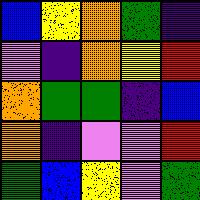[["blue", "yellow", "orange", "green", "indigo"], ["violet", "indigo", "orange", "yellow", "red"], ["orange", "green", "green", "indigo", "blue"], ["orange", "indigo", "violet", "violet", "red"], ["green", "blue", "yellow", "violet", "green"]]